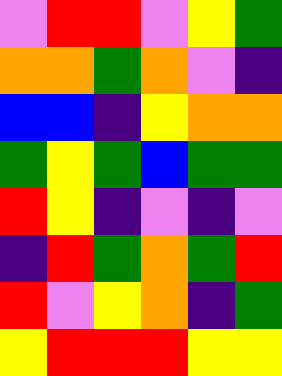[["violet", "red", "red", "violet", "yellow", "green"], ["orange", "orange", "green", "orange", "violet", "indigo"], ["blue", "blue", "indigo", "yellow", "orange", "orange"], ["green", "yellow", "green", "blue", "green", "green"], ["red", "yellow", "indigo", "violet", "indigo", "violet"], ["indigo", "red", "green", "orange", "green", "red"], ["red", "violet", "yellow", "orange", "indigo", "green"], ["yellow", "red", "red", "red", "yellow", "yellow"]]